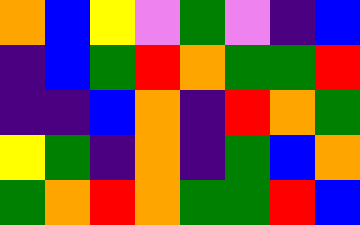[["orange", "blue", "yellow", "violet", "green", "violet", "indigo", "blue"], ["indigo", "blue", "green", "red", "orange", "green", "green", "red"], ["indigo", "indigo", "blue", "orange", "indigo", "red", "orange", "green"], ["yellow", "green", "indigo", "orange", "indigo", "green", "blue", "orange"], ["green", "orange", "red", "orange", "green", "green", "red", "blue"]]